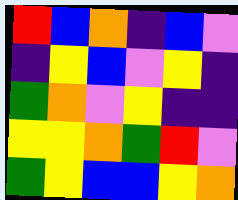[["red", "blue", "orange", "indigo", "blue", "violet"], ["indigo", "yellow", "blue", "violet", "yellow", "indigo"], ["green", "orange", "violet", "yellow", "indigo", "indigo"], ["yellow", "yellow", "orange", "green", "red", "violet"], ["green", "yellow", "blue", "blue", "yellow", "orange"]]